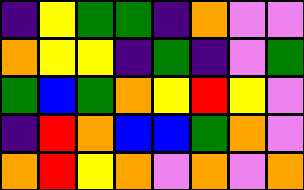[["indigo", "yellow", "green", "green", "indigo", "orange", "violet", "violet"], ["orange", "yellow", "yellow", "indigo", "green", "indigo", "violet", "green"], ["green", "blue", "green", "orange", "yellow", "red", "yellow", "violet"], ["indigo", "red", "orange", "blue", "blue", "green", "orange", "violet"], ["orange", "red", "yellow", "orange", "violet", "orange", "violet", "orange"]]